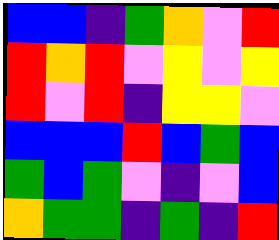[["blue", "blue", "indigo", "green", "orange", "violet", "red"], ["red", "orange", "red", "violet", "yellow", "violet", "yellow"], ["red", "violet", "red", "indigo", "yellow", "yellow", "violet"], ["blue", "blue", "blue", "red", "blue", "green", "blue"], ["green", "blue", "green", "violet", "indigo", "violet", "blue"], ["orange", "green", "green", "indigo", "green", "indigo", "red"]]